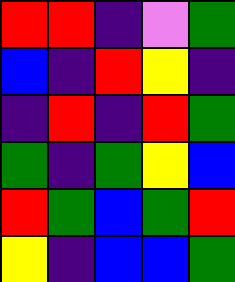[["red", "red", "indigo", "violet", "green"], ["blue", "indigo", "red", "yellow", "indigo"], ["indigo", "red", "indigo", "red", "green"], ["green", "indigo", "green", "yellow", "blue"], ["red", "green", "blue", "green", "red"], ["yellow", "indigo", "blue", "blue", "green"]]